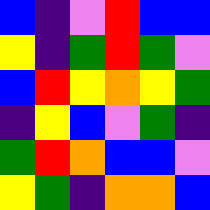[["blue", "indigo", "violet", "red", "blue", "blue"], ["yellow", "indigo", "green", "red", "green", "violet"], ["blue", "red", "yellow", "orange", "yellow", "green"], ["indigo", "yellow", "blue", "violet", "green", "indigo"], ["green", "red", "orange", "blue", "blue", "violet"], ["yellow", "green", "indigo", "orange", "orange", "blue"]]